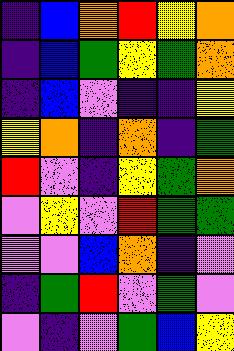[["indigo", "blue", "orange", "red", "yellow", "orange"], ["indigo", "blue", "green", "yellow", "green", "orange"], ["indigo", "blue", "violet", "indigo", "indigo", "yellow"], ["yellow", "orange", "indigo", "orange", "indigo", "green"], ["red", "violet", "indigo", "yellow", "green", "orange"], ["violet", "yellow", "violet", "red", "green", "green"], ["violet", "violet", "blue", "orange", "indigo", "violet"], ["indigo", "green", "red", "violet", "green", "violet"], ["violet", "indigo", "violet", "green", "blue", "yellow"]]